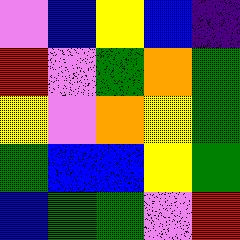[["violet", "blue", "yellow", "blue", "indigo"], ["red", "violet", "green", "orange", "green"], ["yellow", "violet", "orange", "yellow", "green"], ["green", "blue", "blue", "yellow", "green"], ["blue", "green", "green", "violet", "red"]]